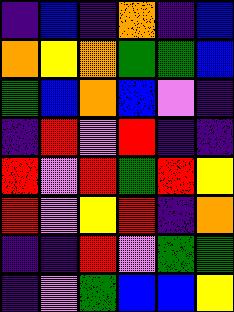[["indigo", "blue", "indigo", "orange", "indigo", "blue"], ["orange", "yellow", "orange", "green", "green", "blue"], ["green", "blue", "orange", "blue", "violet", "indigo"], ["indigo", "red", "violet", "red", "indigo", "indigo"], ["red", "violet", "red", "green", "red", "yellow"], ["red", "violet", "yellow", "red", "indigo", "orange"], ["indigo", "indigo", "red", "violet", "green", "green"], ["indigo", "violet", "green", "blue", "blue", "yellow"]]